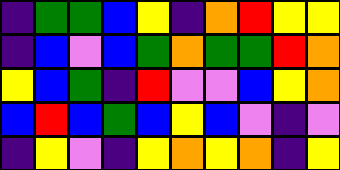[["indigo", "green", "green", "blue", "yellow", "indigo", "orange", "red", "yellow", "yellow"], ["indigo", "blue", "violet", "blue", "green", "orange", "green", "green", "red", "orange"], ["yellow", "blue", "green", "indigo", "red", "violet", "violet", "blue", "yellow", "orange"], ["blue", "red", "blue", "green", "blue", "yellow", "blue", "violet", "indigo", "violet"], ["indigo", "yellow", "violet", "indigo", "yellow", "orange", "yellow", "orange", "indigo", "yellow"]]